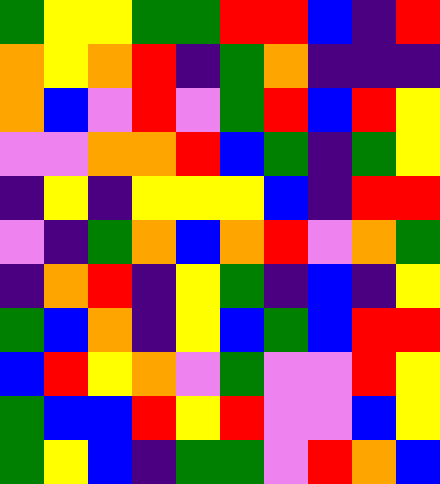[["green", "yellow", "yellow", "green", "green", "red", "red", "blue", "indigo", "red"], ["orange", "yellow", "orange", "red", "indigo", "green", "orange", "indigo", "indigo", "indigo"], ["orange", "blue", "violet", "red", "violet", "green", "red", "blue", "red", "yellow"], ["violet", "violet", "orange", "orange", "red", "blue", "green", "indigo", "green", "yellow"], ["indigo", "yellow", "indigo", "yellow", "yellow", "yellow", "blue", "indigo", "red", "red"], ["violet", "indigo", "green", "orange", "blue", "orange", "red", "violet", "orange", "green"], ["indigo", "orange", "red", "indigo", "yellow", "green", "indigo", "blue", "indigo", "yellow"], ["green", "blue", "orange", "indigo", "yellow", "blue", "green", "blue", "red", "red"], ["blue", "red", "yellow", "orange", "violet", "green", "violet", "violet", "red", "yellow"], ["green", "blue", "blue", "red", "yellow", "red", "violet", "violet", "blue", "yellow"], ["green", "yellow", "blue", "indigo", "green", "green", "violet", "red", "orange", "blue"]]